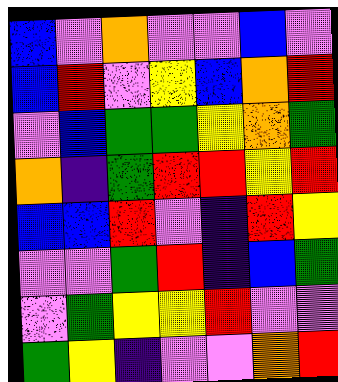[["blue", "violet", "orange", "violet", "violet", "blue", "violet"], ["blue", "red", "violet", "yellow", "blue", "orange", "red"], ["violet", "blue", "green", "green", "yellow", "orange", "green"], ["orange", "indigo", "green", "red", "red", "yellow", "red"], ["blue", "blue", "red", "violet", "indigo", "red", "yellow"], ["violet", "violet", "green", "red", "indigo", "blue", "green"], ["violet", "green", "yellow", "yellow", "red", "violet", "violet"], ["green", "yellow", "indigo", "violet", "violet", "orange", "red"]]